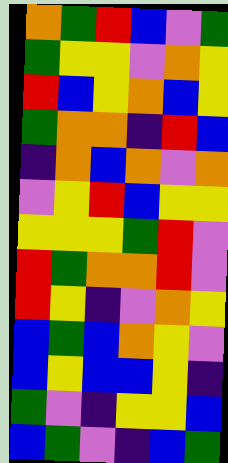[["orange", "green", "red", "blue", "violet", "green"], ["green", "yellow", "yellow", "violet", "orange", "yellow"], ["red", "blue", "yellow", "orange", "blue", "yellow"], ["green", "orange", "orange", "indigo", "red", "blue"], ["indigo", "orange", "blue", "orange", "violet", "orange"], ["violet", "yellow", "red", "blue", "yellow", "yellow"], ["yellow", "yellow", "yellow", "green", "red", "violet"], ["red", "green", "orange", "orange", "red", "violet"], ["red", "yellow", "indigo", "violet", "orange", "yellow"], ["blue", "green", "blue", "orange", "yellow", "violet"], ["blue", "yellow", "blue", "blue", "yellow", "indigo"], ["green", "violet", "indigo", "yellow", "yellow", "blue"], ["blue", "green", "violet", "indigo", "blue", "green"]]